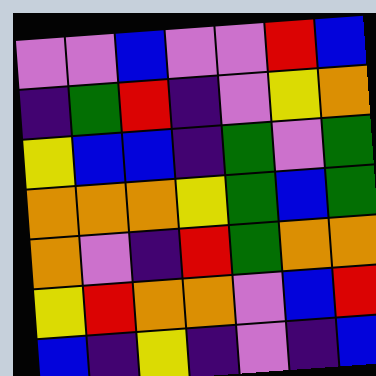[["violet", "violet", "blue", "violet", "violet", "red", "blue"], ["indigo", "green", "red", "indigo", "violet", "yellow", "orange"], ["yellow", "blue", "blue", "indigo", "green", "violet", "green"], ["orange", "orange", "orange", "yellow", "green", "blue", "green"], ["orange", "violet", "indigo", "red", "green", "orange", "orange"], ["yellow", "red", "orange", "orange", "violet", "blue", "red"], ["blue", "indigo", "yellow", "indigo", "violet", "indigo", "blue"]]